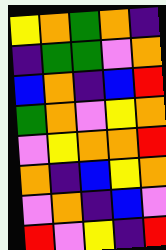[["yellow", "orange", "green", "orange", "indigo"], ["indigo", "green", "green", "violet", "orange"], ["blue", "orange", "indigo", "blue", "red"], ["green", "orange", "violet", "yellow", "orange"], ["violet", "yellow", "orange", "orange", "red"], ["orange", "indigo", "blue", "yellow", "orange"], ["violet", "orange", "indigo", "blue", "violet"], ["red", "violet", "yellow", "indigo", "red"]]